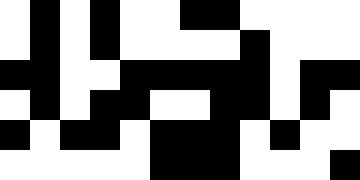[["white", "black", "white", "black", "white", "white", "black", "black", "white", "white", "white", "white"], ["white", "black", "white", "black", "white", "white", "white", "white", "black", "white", "white", "white"], ["black", "black", "white", "white", "black", "black", "black", "black", "black", "white", "black", "black"], ["white", "black", "white", "black", "black", "white", "white", "black", "black", "white", "black", "white"], ["black", "white", "black", "black", "white", "black", "black", "black", "white", "black", "white", "white"], ["white", "white", "white", "white", "white", "black", "black", "black", "white", "white", "white", "black"]]